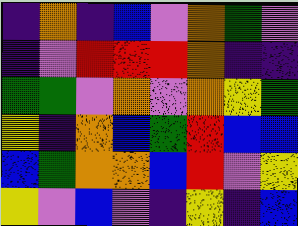[["indigo", "orange", "indigo", "blue", "violet", "orange", "green", "violet"], ["indigo", "violet", "red", "red", "red", "orange", "indigo", "indigo"], ["green", "green", "violet", "orange", "violet", "orange", "yellow", "green"], ["yellow", "indigo", "orange", "blue", "green", "red", "blue", "blue"], ["blue", "green", "orange", "orange", "blue", "red", "violet", "yellow"], ["yellow", "violet", "blue", "violet", "indigo", "yellow", "indigo", "blue"]]